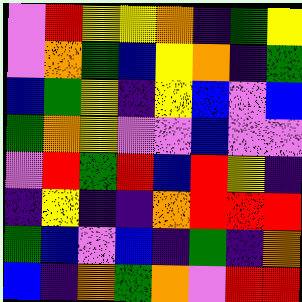[["violet", "red", "yellow", "yellow", "orange", "indigo", "green", "yellow"], ["violet", "orange", "green", "blue", "yellow", "orange", "indigo", "green"], ["blue", "green", "yellow", "indigo", "yellow", "blue", "violet", "blue"], ["green", "orange", "yellow", "violet", "violet", "blue", "violet", "violet"], ["violet", "red", "green", "red", "blue", "red", "yellow", "indigo"], ["indigo", "yellow", "indigo", "indigo", "orange", "red", "red", "red"], ["green", "blue", "violet", "blue", "indigo", "green", "indigo", "orange"], ["blue", "indigo", "orange", "green", "orange", "violet", "red", "red"]]